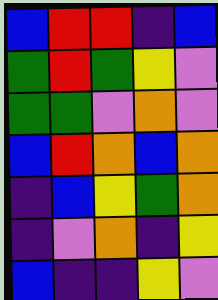[["blue", "red", "red", "indigo", "blue"], ["green", "red", "green", "yellow", "violet"], ["green", "green", "violet", "orange", "violet"], ["blue", "red", "orange", "blue", "orange"], ["indigo", "blue", "yellow", "green", "orange"], ["indigo", "violet", "orange", "indigo", "yellow"], ["blue", "indigo", "indigo", "yellow", "violet"]]